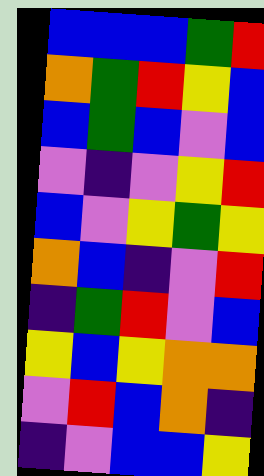[["blue", "blue", "blue", "green", "red"], ["orange", "green", "red", "yellow", "blue"], ["blue", "green", "blue", "violet", "blue"], ["violet", "indigo", "violet", "yellow", "red"], ["blue", "violet", "yellow", "green", "yellow"], ["orange", "blue", "indigo", "violet", "red"], ["indigo", "green", "red", "violet", "blue"], ["yellow", "blue", "yellow", "orange", "orange"], ["violet", "red", "blue", "orange", "indigo"], ["indigo", "violet", "blue", "blue", "yellow"]]